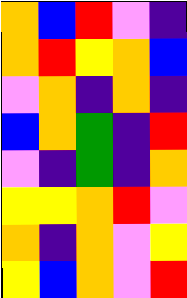[["orange", "blue", "red", "violet", "indigo"], ["orange", "red", "yellow", "orange", "blue"], ["violet", "orange", "indigo", "orange", "indigo"], ["blue", "orange", "green", "indigo", "red"], ["violet", "indigo", "green", "indigo", "orange"], ["yellow", "yellow", "orange", "red", "violet"], ["orange", "indigo", "orange", "violet", "yellow"], ["yellow", "blue", "orange", "violet", "red"]]